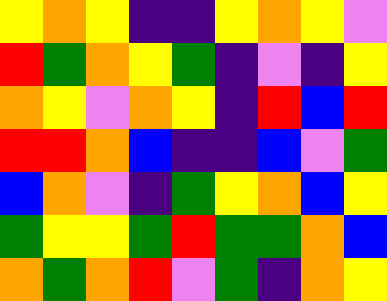[["yellow", "orange", "yellow", "indigo", "indigo", "yellow", "orange", "yellow", "violet"], ["red", "green", "orange", "yellow", "green", "indigo", "violet", "indigo", "yellow"], ["orange", "yellow", "violet", "orange", "yellow", "indigo", "red", "blue", "red"], ["red", "red", "orange", "blue", "indigo", "indigo", "blue", "violet", "green"], ["blue", "orange", "violet", "indigo", "green", "yellow", "orange", "blue", "yellow"], ["green", "yellow", "yellow", "green", "red", "green", "green", "orange", "blue"], ["orange", "green", "orange", "red", "violet", "green", "indigo", "orange", "yellow"]]